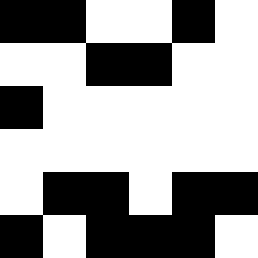[["black", "black", "white", "white", "black", "white"], ["white", "white", "black", "black", "white", "white"], ["black", "white", "white", "white", "white", "white"], ["white", "white", "white", "white", "white", "white"], ["white", "black", "black", "white", "black", "black"], ["black", "white", "black", "black", "black", "white"]]